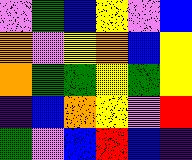[["violet", "green", "blue", "yellow", "violet", "blue"], ["orange", "violet", "yellow", "orange", "blue", "yellow"], ["orange", "green", "green", "yellow", "green", "yellow"], ["indigo", "blue", "orange", "yellow", "violet", "red"], ["green", "violet", "blue", "red", "blue", "indigo"]]